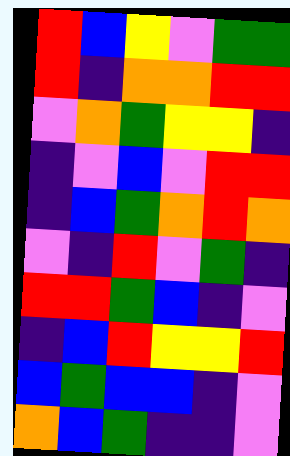[["red", "blue", "yellow", "violet", "green", "green"], ["red", "indigo", "orange", "orange", "red", "red"], ["violet", "orange", "green", "yellow", "yellow", "indigo"], ["indigo", "violet", "blue", "violet", "red", "red"], ["indigo", "blue", "green", "orange", "red", "orange"], ["violet", "indigo", "red", "violet", "green", "indigo"], ["red", "red", "green", "blue", "indigo", "violet"], ["indigo", "blue", "red", "yellow", "yellow", "red"], ["blue", "green", "blue", "blue", "indigo", "violet"], ["orange", "blue", "green", "indigo", "indigo", "violet"]]